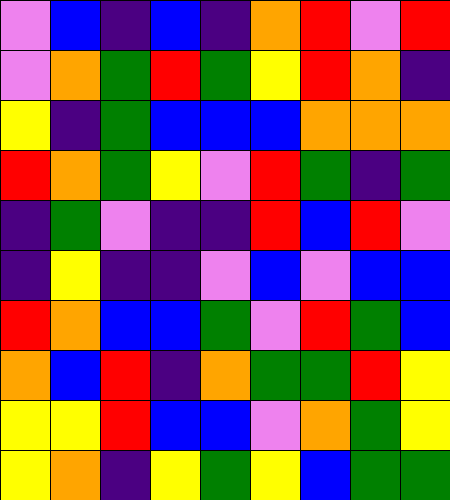[["violet", "blue", "indigo", "blue", "indigo", "orange", "red", "violet", "red"], ["violet", "orange", "green", "red", "green", "yellow", "red", "orange", "indigo"], ["yellow", "indigo", "green", "blue", "blue", "blue", "orange", "orange", "orange"], ["red", "orange", "green", "yellow", "violet", "red", "green", "indigo", "green"], ["indigo", "green", "violet", "indigo", "indigo", "red", "blue", "red", "violet"], ["indigo", "yellow", "indigo", "indigo", "violet", "blue", "violet", "blue", "blue"], ["red", "orange", "blue", "blue", "green", "violet", "red", "green", "blue"], ["orange", "blue", "red", "indigo", "orange", "green", "green", "red", "yellow"], ["yellow", "yellow", "red", "blue", "blue", "violet", "orange", "green", "yellow"], ["yellow", "orange", "indigo", "yellow", "green", "yellow", "blue", "green", "green"]]